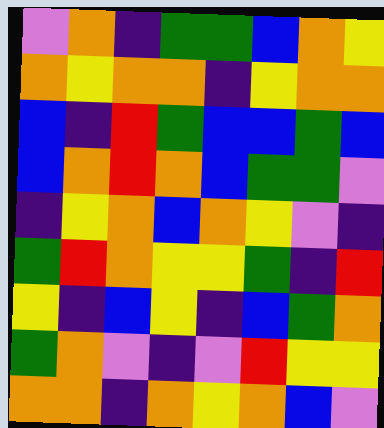[["violet", "orange", "indigo", "green", "green", "blue", "orange", "yellow"], ["orange", "yellow", "orange", "orange", "indigo", "yellow", "orange", "orange"], ["blue", "indigo", "red", "green", "blue", "blue", "green", "blue"], ["blue", "orange", "red", "orange", "blue", "green", "green", "violet"], ["indigo", "yellow", "orange", "blue", "orange", "yellow", "violet", "indigo"], ["green", "red", "orange", "yellow", "yellow", "green", "indigo", "red"], ["yellow", "indigo", "blue", "yellow", "indigo", "blue", "green", "orange"], ["green", "orange", "violet", "indigo", "violet", "red", "yellow", "yellow"], ["orange", "orange", "indigo", "orange", "yellow", "orange", "blue", "violet"]]